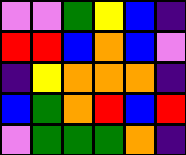[["violet", "violet", "green", "yellow", "blue", "indigo"], ["red", "red", "blue", "orange", "blue", "violet"], ["indigo", "yellow", "orange", "orange", "orange", "indigo"], ["blue", "green", "orange", "red", "blue", "red"], ["violet", "green", "green", "green", "orange", "indigo"]]